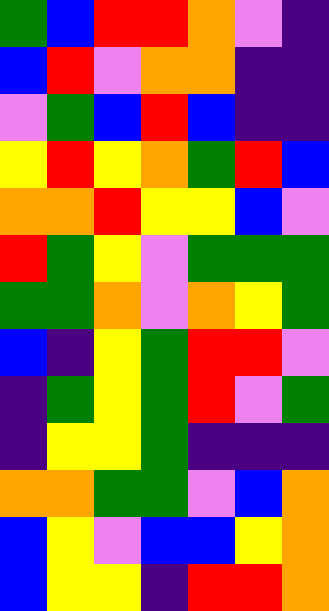[["green", "blue", "red", "red", "orange", "violet", "indigo"], ["blue", "red", "violet", "orange", "orange", "indigo", "indigo"], ["violet", "green", "blue", "red", "blue", "indigo", "indigo"], ["yellow", "red", "yellow", "orange", "green", "red", "blue"], ["orange", "orange", "red", "yellow", "yellow", "blue", "violet"], ["red", "green", "yellow", "violet", "green", "green", "green"], ["green", "green", "orange", "violet", "orange", "yellow", "green"], ["blue", "indigo", "yellow", "green", "red", "red", "violet"], ["indigo", "green", "yellow", "green", "red", "violet", "green"], ["indigo", "yellow", "yellow", "green", "indigo", "indigo", "indigo"], ["orange", "orange", "green", "green", "violet", "blue", "orange"], ["blue", "yellow", "violet", "blue", "blue", "yellow", "orange"], ["blue", "yellow", "yellow", "indigo", "red", "red", "orange"]]